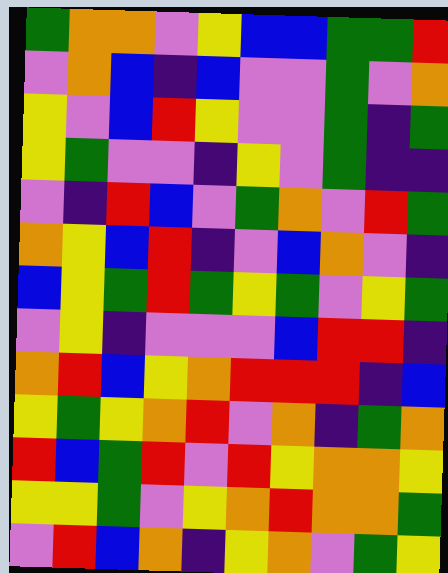[["green", "orange", "orange", "violet", "yellow", "blue", "blue", "green", "green", "red"], ["violet", "orange", "blue", "indigo", "blue", "violet", "violet", "green", "violet", "orange"], ["yellow", "violet", "blue", "red", "yellow", "violet", "violet", "green", "indigo", "green"], ["yellow", "green", "violet", "violet", "indigo", "yellow", "violet", "green", "indigo", "indigo"], ["violet", "indigo", "red", "blue", "violet", "green", "orange", "violet", "red", "green"], ["orange", "yellow", "blue", "red", "indigo", "violet", "blue", "orange", "violet", "indigo"], ["blue", "yellow", "green", "red", "green", "yellow", "green", "violet", "yellow", "green"], ["violet", "yellow", "indigo", "violet", "violet", "violet", "blue", "red", "red", "indigo"], ["orange", "red", "blue", "yellow", "orange", "red", "red", "red", "indigo", "blue"], ["yellow", "green", "yellow", "orange", "red", "violet", "orange", "indigo", "green", "orange"], ["red", "blue", "green", "red", "violet", "red", "yellow", "orange", "orange", "yellow"], ["yellow", "yellow", "green", "violet", "yellow", "orange", "red", "orange", "orange", "green"], ["violet", "red", "blue", "orange", "indigo", "yellow", "orange", "violet", "green", "yellow"]]